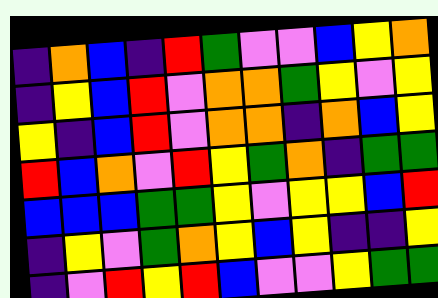[["indigo", "orange", "blue", "indigo", "red", "green", "violet", "violet", "blue", "yellow", "orange"], ["indigo", "yellow", "blue", "red", "violet", "orange", "orange", "green", "yellow", "violet", "yellow"], ["yellow", "indigo", "blue", "red", "violet", "orange", "orange", "indigo", "orange", "blue", "yellow"], ["red", "blue", "orange", "violet", "red", "yellow", "green", "orange", "indigo", "green", "green"], ["blue", "blue", "blue", "green", "green", "yellow", "violet", "yellow", "yellow", "blue", "red"], ["indigo", "yellow", "violet", "green", "orange", "yellow", "blue", "yellow", "indigo", "indigo", "yellow"], ["indigo", "violet", "red", "yellow", "red", "blue", "violet", "violet", "yellow", "green", "green"]]